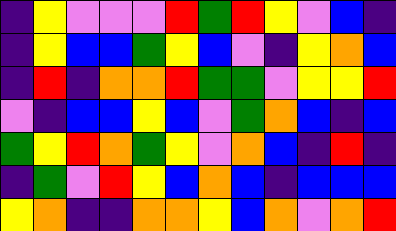[["indigo", "yellow", "violet", "violet", "violet", "red", "green", "red", "yellow", "violet", "blue", "indigo"], ["indigo", "yellow", "blue", "blue", "green", "yellow", "blue", "violet", "indigo", "yellow", "orange", "blue"], ["indigo", "red", "indigo", "orange", "orange", "red", "green", "green", "violet", "yellow", "yellow", "red"], ["violet", "indigo", "blue", "blue", "yellow", "blue", "violet", "green", "orange", "blue", "indigo", "blue"], ["green", "yellow", "red", "orange", "green", "yellow", "violet", "orange", "blue", "indigo", "red", "indigo"], ["indigo", "green", "violet", "red", "yellow", "blue", "orange", "blue", "indigo", "blue", "blue", "blue"], ["yellow", "orange", "indigo", "indigo", "orange", "orange", "yellow", "blue", "orange", "violet", "orange", "red"]]